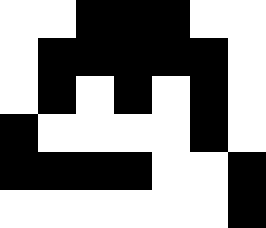[["white", "white", "black", "black", "black", "white", "white"], ["white", "black", "black", "black", "black", "black", "white"], ["white", "black", "white", "black", "white", "black", "white"], ["black", "white", "white", "white", "white", "black", "white"], ["black", "black", "black", "black", "white", "white", "black"], ["white", "white", "white", "white", "white", "white", "black"]]